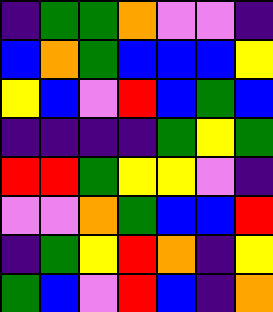[["indigo", "green", "green", "orange", "violet", "violet", "indigo"], ["blue", "orange", "green", "blue", "blue", "blue", "yellow"], ["yellow", "blue", "violet", "red", "blue", "green", "blue"], ["indigo", "indigo", "indigo", "indigo", "green", "yellow", "green"], ["red", "red", "green", "yellow", "yellow", "violet", "indigo"], ["violet", "violet", "orange", "green", "blue", "blue", "red"], ["indigo", "green", "yellow", "red", "orange", "indigo", "yellow"], ["green", "blue", "violet", "red", "blue", "indigo", "orange"]]